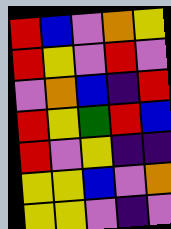[["red", "blue", "violet", "orange", "yellow"], ["red", "yellow", "violet", "red", "violet"], ["violet", "orange", "blue", "indigo", "red"], ["red", "yellow", "green", "red", "blue"], ["red", "violet", "yellow", "indigo", "indigo"], ["yellow", "yellow", "blue", "violet", "orange"], ["yellow", "yellow", "violet", "indigo", "violet"]]